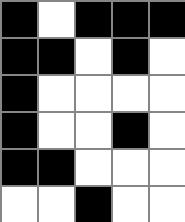[["black", "white", "black", "black", "black"], ["black", "black", "white", "black", "white"], ["black", "white", "white", "white", "white"], ["black", "white", "white", "black", "white"], ["black", "black", "white", "white", "white"], ["white", "white", "black", "white", "white"]]